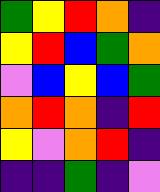[["green", "yellow", "red", "orange", "indigo"], ["yellow", "red", "blue", "green", "orange"], ["violet", "blue", "yellow", "blue", "green"], ["orange", "red", "orange", "indigo", "red"], ["yellow", "violet", "orange", "red", "indigo"], ["indigo", "indigo", "green", "indigo", "violet"]]